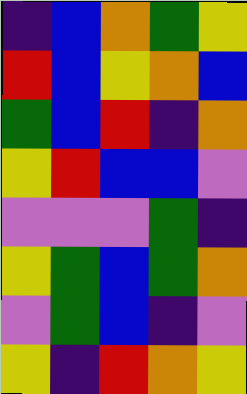[["indigo", "blue", "orange", "green", "yellow"], ["red", "blue", "yellow", "orange", "blue"], ["green", "blue", "red", "indigo", "orange"], ["yellow", "red", "blue", "blue", "violet"], ["violet", "violet", "violet", "green", "indigo"], ["yellow", "green", "blue", "green", "orange"], ["violet", "green", "blue", "indigo", "violet"], ["yellow", "indigo", "red", "orange", "yellow"]]